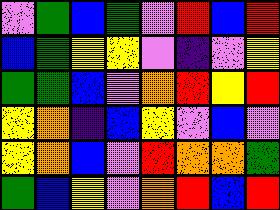[["violet", "green", "blue", "green", "violet", "red", "blue", "red"], ["blue", "green", "yellow", "yellow", "violet", "indigo", "violet", "yellow"], ["green", "green", "blue", "violet", "orange", "red", "yellow", "red"], ["yellow", "orange", "indigo", "blue", "yellow", "violet", "blue", "violet"], ["yellow", "orange", "blue", "violet", "red", "orange", "orange", "green"], ["green", "blue", "yellow", "violet", "orange", "red", "blue", "red"]]